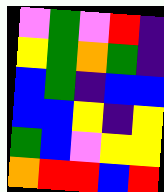[["violet", "green", "violet", "red", "indigo"], ["yellow", "green", "orange", "green", "indigo"], ["blue", "green", "indigo", "blue", "blue"], ["blue", "blue", "yellow", "indigo", "yellow"], ["green", "blue", "violet", "yellow", "yellow"], ["orange", "red", "red", "blue", "red"]]